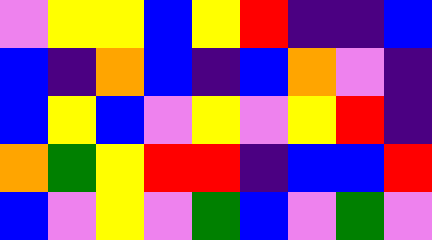[["violet", "yellow", "yellow", "blue", "yellow", "red", "indigo", "indigo", "blue"], ["blue", "indigo", "orange", "blue", "indigo", "blue", "orange", "violet", "indigo"], ["blue", "yellow", "blue", "violet", "yellow", "violet", "yellow", "red", "indigo"], ["orange", "green", "yellow", "red", "red", "indigo", "blue", "blue", "red"], ["blue", "violet", "yellow", "violet", "green", "blue", "violet", "green", "violet"]]